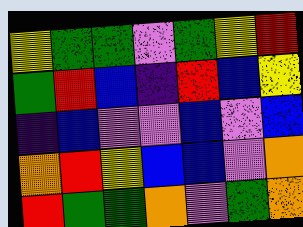[["yellow", "green", "green", "violet", "green", "yellow", "red"], ["green", "red", "blue", "indigo", "red", "blue", "yellow"], ["indigo", "blue", "violet", "violet", "blue", "violet", "blue"], ["orange", "red", "yellow", "blue", "blue", "violet", "orange"], ["red", "green", "green", "orange", "violet", "green", "orange"]]